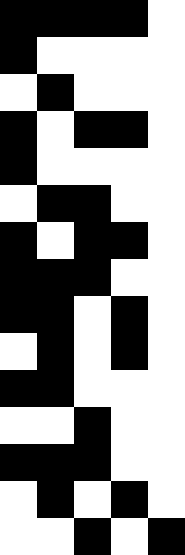[["black", "black", "black", "black", "white"], ["black", "white", "white", "white", "white"], ["white", "black", "white", "white", "white"], ["black", "white", "black", "black", "white"], ["black", "white", "white", "white", "white"], ["white", "black", "black", "white", "white"], ["black", "white", "black", "black", "white"], ["black", "black", "black", "white", "white"], ["black", "black", "white", "black", "white"], ["white", "black", "white", "black", "white"], ["black", "black", "white", "white", "white"], ["white", "white", "black", "white", "white"], ["black", "black", "black", "white", "white"], ["white", "black", "white", "black", "white"], ["white", "white", "black", "white", "black"]]